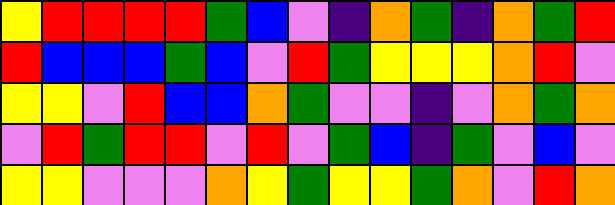[["yellow", "red", "red", "red", "red", "green", "blue", "violet", "indigo", "orange", "green", "indigo", "orange", "green", "red"], ["red", "blue", "blue", "blue", "green", "blue", "violet", "red", "green", "yellow", "yellow", "yellow", "orange", "red", "violet"], ["yellow", "yellow", "violet", "red", "blue", "blue", "orange", "green", "violet", "violet", "indigo", "violet", "orange", "green", "orange"], ["violet", "red", "green", "red", "red", "violet", "red", "violet", "green", "blue", "indigo", "green", "violet", "blue", "violet"], ["yellow", "yellow", "violet", "violet", "violet", "orange", "yellow", "green", "yellow", "yellow", "green", "orange", "violet", "red", "orange"]]